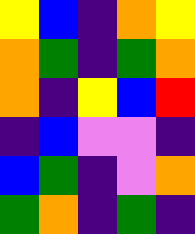[["yellow", "blue", "indigo", "orange", "yellow"], ["orange", "green", "indigo", "green", "orange"], ["orange", "indigo", "yellow", "blue", "red"], ["indigo", "blue", "violet", "violet", "indigo"], ["blue", "green", "indigo", "violet", "orange"], ["green", "orange", "indigo", "green", "indigo"]]